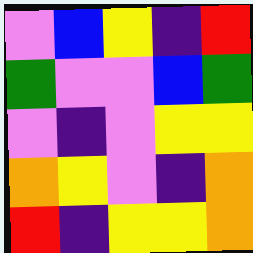[["violet", "blue", "yellow", "indigo", "red"], ["green", "violet", "violet", "blue", "green"], ["violet", "indigo", "violet", "yellow", "yellow"], ["orange", "yellow", "violet", "indigo", "orange"], ["red", "indigo", "yellow", "yellow", "orange"]]